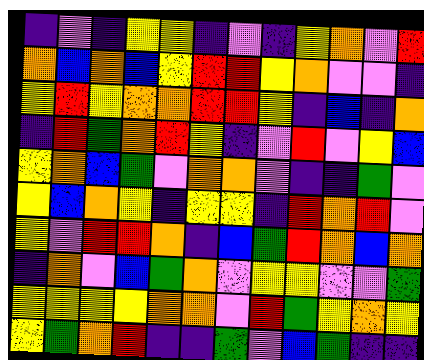[["indigo", "violet", "indigo", "yellow", "yellow", "indigo", "violet", "indigo", "yellow", "orange", "violet", "red"], ["orange", "blue", "orange", "blue", "yellow", "red", "red", "yellow", "orange", "violet", "violet", "indigo"], ["yellow", "red", "yellow", "orange", "orange", "red", "red", "yellow", "indigo", "blue", "indigo", "orange"], ["indigo", "red", "green", "orange", "red", "yellow", "indigo", "violet", "red", "violet", "yellow", "blue"], ["yellow", "orange", "blue", "green", "violet", "orange", "orange", "violet", "indigo", "indigo", "green", "violet"], ["yellow", "blue", "orange", "yellow", "indigo", "yellow", "yellow", "indigo", "red", "orange", "red", "violet"], ["yellow", "violet", "red", "red", "orange", "indigo", "blue", "green", "red", "orange", "blue", "orange"], ["indigo", "orange", "violet", "blue", "green", "orange", "violet", "yellow", "yellow", "violet", "violet", "green"], ["yellow", "yellow", "yellow", "yellow", "orange", "orange", "violet", "red", "green", "yellow", "orange", "yellow"], ["yellow", "green", "orange", "red", "indigo", "indigo", "green", "violet", "blue", "green", "indigo", "indigo"]]